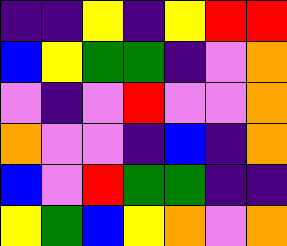[["indigo", "indigo", "yellow", "indigo", "yellow", "red", "red"], ["blue", "yellow", "green", "green", "indigo", "violet", "orange"], ["violet", "indigo", "violet", "red", "violet", "violet", "orange"], ["orange", "violet", "violet", "indigo", "blue", "indigo", "orange"], ["blue", "violet", "red", "green", "green", "indigo", "indigo"], ["yellow", "green", "blue", "yellow", "orange", "violet", "orange"]]